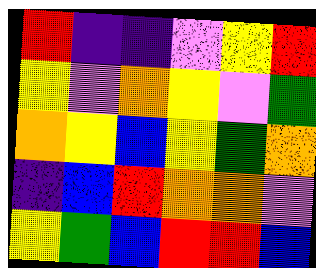[["red", "indigo", "indigo", "violet", "yellow", "red"], ["yellow", "violet", "orange", "yellow", "violet", "green"], ["orange", "yellow", "blue", "yellow", "green", "orange"], ["indigo", "blue", "red", "orange", "orange", "violet"], ["yellow", "green", "blue", "red", "red", "blue"]]